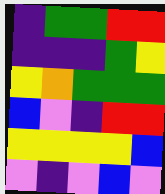[["indigo", "green", "green", "red", "red"], ["indigo", "indigo", "indigo", "green", "yellow"], ["yellow", "orange", "green", "green", "green"], ["blue", "violet", "indigo", "red", "red"], ["yellow", "yellow", "yellow", "yellow", "blue"], ["violet", "indigo", "violet", "blue", "violet"]]